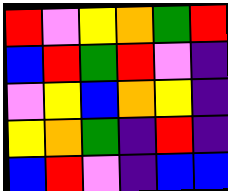[["red", "violet", "yellow", "orange", "green", "red"], ["blue", "red", "green", "red", "violet", "indigo"], ["violet", "yellow", "blue", "orange", "yellow", "indigo"], ["yellow", "orange", "green", "indigo", "red", "indigo"], ["blue", "red", "violet", "indigo", "blue", "blue"]]